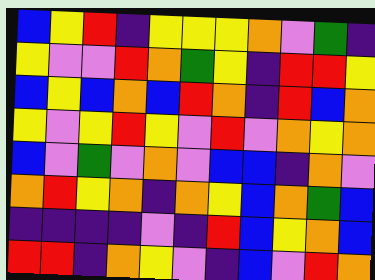[["blue", "yellow", "red", "indigo", "yellow", "yellow", "yellow", "orange", "violet", "green", "indigo"], ["yellow", "violet", "violet", "red", "orange", "green", "yellow", "indigo", "red", "red", "yellow"], ["blue", "yellow", "blue", "orange", "blue", "red", "orange", "indigo", "red", "blue", "orange"], ["yellow", "violet", "yellow", "red", "yellow", "violet", "red", "violet", "orange", "yellow", "orange"], ["blue", "violet", "green", "violet", "orange", "violet", "blue", "blue", "indigo", "orange", "violet"], ["orange", "red", "yellow", "orange", "indigo", "orange", "yellow", "blue", "orange", "green", "blue"], ["indigo", "indigo", "indigo", "indigo", "violet", "indigo", "red", "blue", "yellow", "orange", "blue"], ["red", "red", "indigo", "orange", "yellow", "violet", "indigo", "blue", "violet", "red", "orange"]]